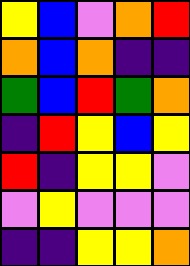[["yellow", "blue", "violet", "orange", "red"], ["orange", "blue", "orange", "indigo", "indigo"], ["green", "blue", "red", "green", "orange"], ["indigo", "red", "yellow", "blue", "yellow"], ["red", "indigo", "yellow", "yellow", "violet"], ["violet", "yellow", "violet", "violet", "violet"], ["indigo", "indigo", "yellow", "yellow", "orange"]]